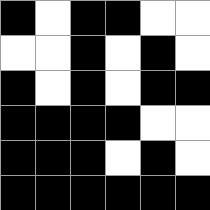[["black", "white", "black", "black", "white", "white"], ["white", "white", "black", "white", "black", "white"], ["black", "white", "black", "white", "black", "black"], ["black", "black", "black", "black", "white", "white"], ["black", "black", "black", "white", "black", "white"], ["black", "black", "black", "black", "black", "black"]]